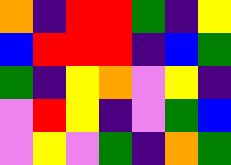[["orange", "indigo", "red", "red", "green", "indigo", "yellow"], ["blue", "red", "red", "red", "indigo", "blue", "green"], ["green", "indigo", "yellow", "orange", "violet", "yellow", "indigo"], ["violet", "red", "yellow", "indigo", "violet", "green", "blue"], ["violet", "yellow", "violet", "green", "indigo", "orange", "green"]]